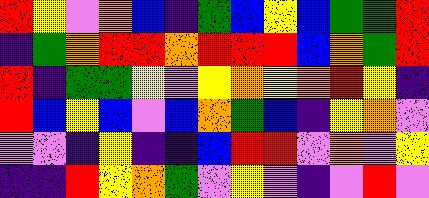[["red", "yellow", "violet", "orange", "blue", "indigo", "green", "blue", "yellow", "blue", "green", "green", "red"], ["indigo", "green", "orange", "red", "red", "orange", "red", "red", "red", "blue", "orange", "green", "red"], ["red", "indigo", "green", "green", "yellow", "violet", "yellow", "orange", "yellow", "orange", "red", "yellow", "indigo"], ["red", "blue", "yellow", "blue", "violet", "blue", "orange", "green", "blue", "indigo", "yellow", "orange", "violet"], ["violet", "violet", "indigo", "yellow", "indigo", "indigo", "blue", "red", "red", "violet", "orange", "violet", "yellow"], ["indigo", "indigo", "red", "yellow", "orange", "green", "violet", "yellow", "violet", "indigo", "violet", "red", "violet"]]